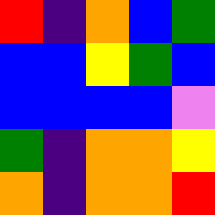[["red", "indigo", "orange", "blue", "green"], ["blue", "blue", "yellow", "green", "blue"], ["blue", "blue", "blue", "blue", "violet"], ["green", "indigo", "orange", "orange", "yellow"], ["orange", "indigo", "orange", "orange", "red"]]